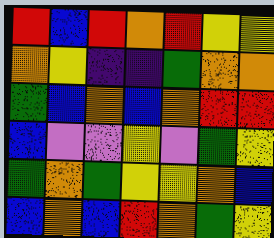[["red", "blue", "red", "orange", "red", "yellow", "yellow"], ["orange", "yellow", "indigo", "indigo", "green", "orange", "orange"], ["green", "blue", "orange", "blue", "orange", "red", "red"], ["blue", "violet", "violet", "yellow", "violet", "green", "yellow"], ["green", "orange", "green", "yellow", "yellow", "orange", "blue"], ["blue", "orange", "blue", "red", "orange", "green", "yellow"]]